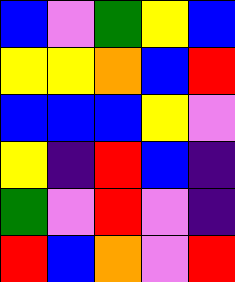[["blue", "violet", "green", "yellow", "blue"], ["yellow", "yellow", "orange", "blue", "red"], ["blue", "blue", "blue", "yellow", "violet"], ["yellow", "indigo", "red", "blue", "indigo"], ["green", "violet", "red", "violet", "indigo"], ["red", "blue", "orange", "violet", "red"]]